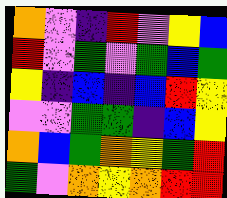[["orange", "violet", "indigo", "red", "violet", "yellow", "blue"], ["red", "violet", "green", "violet", "green", "blue", "green"], ["yellow", "indigo", "blue", "indigo", "blue", "red", "yellow"], ["violet", "violet", "green", "green", "indigo", "blue", "yellow"], ["orange", "blue", "green", "orange", "yellow", "green", "red"], ["green", "violet", "orange", "yellow", "orange", "red", "red"]]